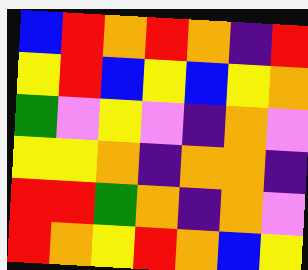[["blue", "red", "orange", "red", "orange", "indigo", "red"], ["yellow", "red", "blue", "yellow", "blue", "yellow", "orange"], ["green", "violet", "yellow", "violet", "indigo", "orange", "violet"], ["yellow", "yellow", "orange", "indigo", "orange", "orange", "indigo"], ["red", "red", "green", "orange", "indigo", "orange", "violet"], ["red", "orange", "yellow", "red", "orange", "blue", "yellow"]]